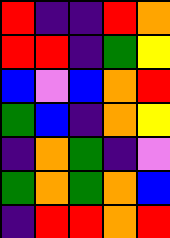[["red", "indigo", "indigo", "red", "orange"], ["red", "red", "indigo", "green", "yellow"], ["blue", "violet", "blue", "orange", "red"], ["green", "blue", "indigo", "orange", "yellow"], ["indigo", "orange", "green", "indigo", "violet"], ["green", "orange", "green", "orange", "blue"], ["indigo", "red", "red", "orange", "red"]]